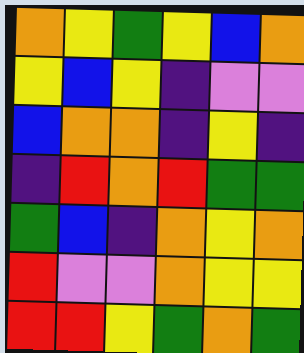[["orange", "yellow", "green", "yellow", "blue", "orange"], ["yellow", "blue", "yellow", "indigo", "violet", "violet"], ["blue", "orange", "orange", "indigo", "yellow", "indigo"], ["indigo", "red", "orange", "red", "green", "green"], ["green", "blue", "indigo", "orange", "yellow", "orange"], ["red", "violet", "violet", "orange", "yellow", "yellow"], ["red", "red", "yellow", "green", "orange", "green"]]